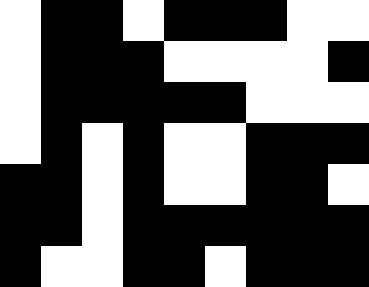[["white", "black", "black", "white", "black", "black", "black", "white", "white"], ["white", "black", "black", "black", "white", "white", "white", "white", "black"], ["white", "black", "black", "black", "black", "black", "white", "white", "white"], ["white", "black", "white", "black", "white", "white", "black", "black", "black"], ["black", "black", "white", "black", "white", "white", "black", "black", "white"], ["black", "black", "white", "black", "black", "black", "black", "black", "black"], ["black", "white", "white", "black", "black", "white", "black", "black", "black"]]